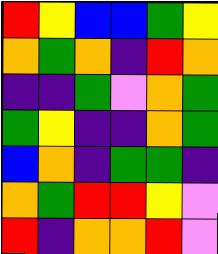[["red", "yellow", "blue", "blue", "green", "yellow"], ["orange", "green", "orange", "indigo", "red", "orange"], ["indigo", "indigo", "green", "violet", "orange", "green"], ["green", "yellow", "indigo", "indigo", "orange", "green"], ["blue", "orange", "indigo", "green", "green", "indigo"], ["orange", "green", "red", "red", "yellow", "violet"], ["red", "indigo", "orange", "orange", "red", "violet"]]